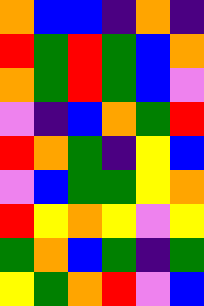[["orange", "blue", "blue", "indigo", "orange", "indigo"], ["red", "green", "red", "green", "blue", "orange"], ["orange", "green", "red", "green", "blue", "violet"], ["violet", "indigo", "blue", "orange", "green", "red"], ["red", "orange", "green", "indigo", "yellow", "blue"], ["violet", "blue", "green", "green", "yellow", "orange"], ["red", "yellow", "orange", "yellow", "violet", "yellow"], ["green", "orange", "blue", "green", "indigo", "green"], ["yellow", "green", "orange", "red", "violet", "blue"]]